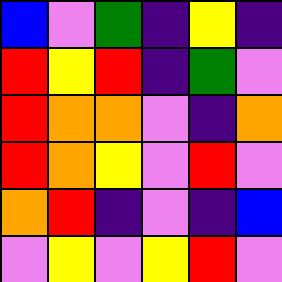[["blue", "violet", "green", "indigo", "yellow", "indigo"], ["red", "yellow", "red", "indigo", "green", "violet"], ["red", "orange", "orange", "violet", "indigo", "orange"], ["red", "orange", "yellow", "violet", "red", "violet"], ["orange", "red", "indigo", "violet", "indigo", "blue"], ["violet", "yellow", "violet", "yellow", "red", "violet"]]